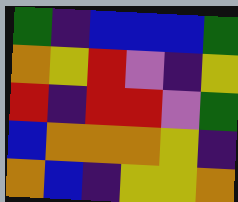[["green", "indigo", "blue", "blue", "blue", "green"], ["orange", "yellow", "red", "violet", "indigo", "yellow"], ["red", "indigo", "red", "red", "violet", "green"], ["blue", "orange", "orange", "orange", "yellow", "indigo"], ["orange", "blue", "indigo", "yellow", "yellow", "orange"]]